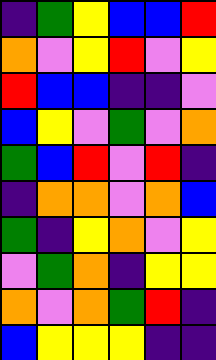[["indigo", "green", "yellow", "blue", "blue", "red"], ["orange", "violet", "yellow", "red", "violet", "yellow"], ["red", "blue", "blue", "indigo", "indigo", "violet"], ["blue", "yellow", "violet", "green", "violet", "orange"], ["green", "blue", "red", "violet", "red", "indigo"], ["indigo", "orange", "orange", "violet", "orange", "blue"], ["green", "indigo", "yellow", "orange", "violet", "yellow"], ["violet", "green", "orange", "indigo", "yellow", "yellow"], ["orange", "violet", "orange", "green", "red", "indigo"], ["blue", "yellow", "yellow", "yellow", "indigo", "indigo"]]